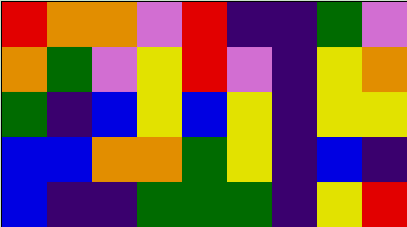[["red", "orange", "orange", "violet", "red", "indigo", "indigo", "green", "violet"], ["orange", "green", "violet", "yellow", "red", "violet", "indigo", "yellow", "orange"], ["green", "indigo", "blue", "yellow", "blue", "yellow", "indigo", "yellow", "yellow"], ["blue", "blue", "orange", "orange", "green", "yellow", "indigo", "blue", "indigo"], ["blue", "indigo", "indigo", "green", "green", "green", "indigo", "yellow", "red"]]